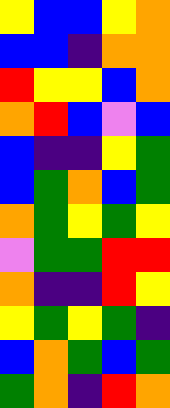[["yellow", "blue", "blue", "yellow", "orange"], ["blue", "blue", "indigo", "orange", "orange"], ["red", "yellow", "yellow", "blue", "orange"], ["orange", "red", "blue", "violet", "blue"], ["blue", "indigo", "indigo", "yellow", "green"], ["blue", "green", "orange", "blue", "green"], ["orange", "green", "yellow", "green", "yellow"], ["violet", "green", "green", "red", "red"], ["orange", "indigo", "indigo", "red", "yellow"], ["yellow", "green", "yellow", "green", "indigo"], ["blue", "orange", "green", "blue", "green"], ["green", "orange", "indigo", "red", "orange"]]